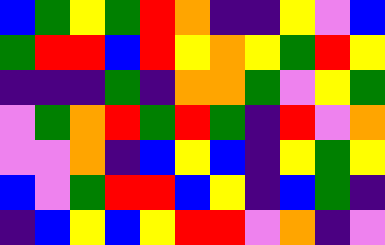[["blue", "green", "yellow", "green", "red", "orange", "indigo", "indigo", "yellow", "violet", "blue"], ["green", "red", "red", "blue", "red", "yellow", "orange", "yellow", "green", "red", "yellow"], ["indigo", "indigo", "indigo", "green", "indigo", "orange", "orange", "green", "violet", "yellow", "green"], ["violet", "green", "orange", "red", "green", "red", "green", "indigo", "red", "violet", "orange"], ["violet", "violet", "orange", "indigo", "blue", "yellow", "blue", "indigo", "yellow", "green", "yellow"], ["blue", "violet", "green", "red", "red", "blue", "yellow", "indigo", "blue", "green", "indigo"], ["indigo", "blue", "yellow", "blue", "yellow", "red", "red", "violet", "orange", "indigo", "violet"]]